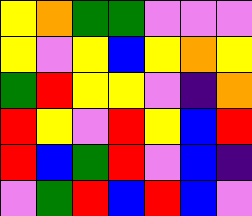[["yellow", "orange", "green", "green", "violet", "violet", "violet"], ["yellow", "violet", "yellow", "blue", "yellow", "orange", "yellow"], ["green", "red", "yellow", "yellow", "violet", "indigo", "orange"], ["red", "yellow", "violet", "red", "yellow", "blue", "red"], ["red", "blue", "green", "red", "violet", "blue", "indigo"], ["violet", "green", "red", "blue", "red", "blue", "violet"]]